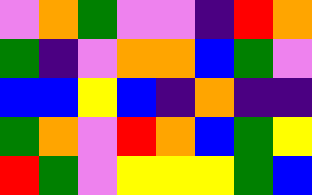[["violet", "orange", "green", "violet", "violet", "indigo", "red", "orange"], ["green", "indigo", "violet", "orange", "orange", "blue", "green", "violet"], ["blue", "blue", "yellow", "blue", "indigo", "orange", "indigo", "indigo"], ["green", "orange", "violet", "red", "orange", "blue", "green", "yellow"], ["red", "green", "violet", "yellow", "yellow", "yellow", "green", "blue"]]